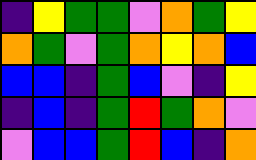[["indigo", "yellow", "green", "green", "violet", "orange", "green", "yellow"], ["orange", "green", "violet", "green", "orange", "yellow", "orange", "blue"], ["blue", "blue", "indigo", "green", "blue", "violet", "indigo", "yellow"], ["indigo", "blue", "indigo", "green", "red", "green", "orange", "violet"], ["violet", "blue", "blue", "green", "red", "blue", "indigo", "orange"]]